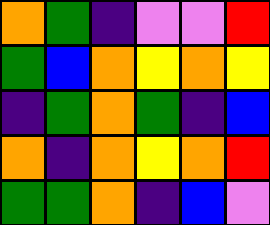[["orange", "green", "indigo", "violet", "violet", "red"], ["green", "blue", "orange", "yellow", "orange", "yellow"], ["indigo", "green", "orange", "green", "indigo", "blue"], ["orange", "indigo", "orange", "yellow", "orange", "red"], ["green", "green", "orange", "indigo", "blue", "violet"]]